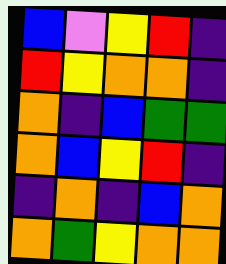[["blue", "violet", "yellow", "red", "indigo"], ["red", "yellow", "orange", "orange", "indigo"], ["orange", "indigo", "blue", "green", "green"], ["orange", "blue", "yellow", "red", "indigo"], ["indigo", "orange", "indigo", "blue", "orange"], ["orange", "green", "yellow", "orange", "orange"]]